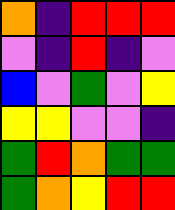[["orange", "indigo", "red", "red", "red"], ["violet", "indigo", "red", "indigo", "violet"], ["blue", "violet", "green", "violet", "yellow"], ["yellow", "yellow", "violet", "violet", "indigo"], ["green", "red", "orange", "green", "green"], ["green", "orange", "yellow", "red", "red"]]